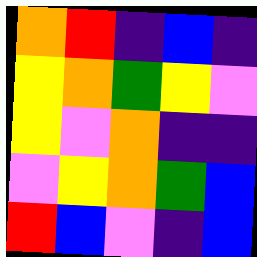[["orange", "red", "indigo", "blue", "indigo"], ["yellow", "orange", "green", "yellow", "violet"], ["yellow", "violet", "orange", "indigo", "indigo"], ["violet", "yellow", "orange", "green", "blue"], ["red", "blue", "violet", "indigo", "blue"]]